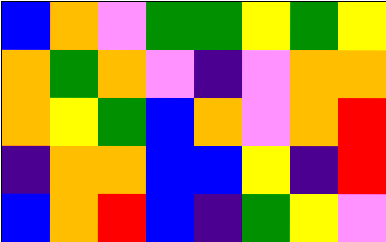[["blue", "orange", "violet", "green", "green", "yellow", "green", "yellow"], ["orange", "green", "orange", "violet", "indigo", "violet", "orange", "orange"], ["orange", "yellow", "green", "blue", "orange", "violet", "orange", "red"], ["indigo", "orange", "orange", "blue", "blue", "yellow", "indigo", "red"], ["blue", "orange", "red", "blue", "indigo", "green", "yellow", "violet"]]